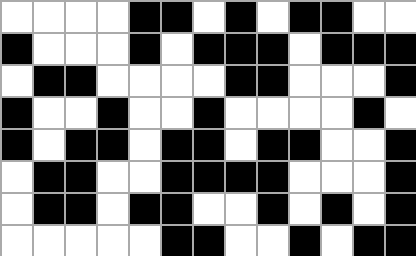[["white", "white", "white", "white", "black", "black", "white", "black", "white", "black", "black", "white", "white"], ["black", "white", "white", "white", "black", "white", "black", "black", "black", "white", "black", "black", "black"], ["white", "black", "black", "white", "white", "white", "white", "black", "black", "white", "white", "white", "black"], ["black", "white", "white", "black", "white", "white", "black", "white", "white", "white", "white", "black", "white"], ["black", "white", "black", "black", "white", "black", "black", "white", "black", "black", "white", "white", "black"], ["white", "black", "black", "white", "white", "black", "black", "black", "black", "white", "white", "white", "black"], ["white", "black", "black", "white", "black", "black", "white", "white", "black", "white", "black", "white", "black"], ["white", "white", "white", "white", "white", "black", "black", "white", "white", "black", "white", "black", "black"]]